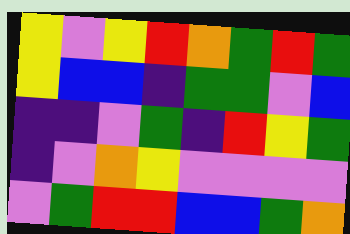[["yellow", "violet", "yellow", "red", "orange", "green", "red", "green"], ["yellow", "blue", "blue", "indigo", "green", "green", "violet", "blue"], ["indigo", "indigo", "violet", "green", "indigo", "red", "yellow", "green"], ["indigo", "violet", "orange", "yellow", "violet", "violet", "violet", "violet"], ["violet", "green", "red", "red", "blue", "blue", "green", "orange"]]